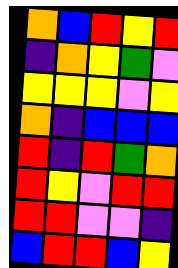[["orange", "blue", "red", "yellow", "red"], ["indigo", "orange", "yellow", "green", "violet"], ["yellow", "yellow", "yellow", "violet", "yellow"], ["orange", "indigo", "blue", "blue", "blue"], ["red", "indigo", "red", "green", "orange"], ["red", "yellow", "violet", "red", "red"], ["red", "red", "violet", "violet", "indigo"], ["blue", "red", "red", "blue", "yellow"]]